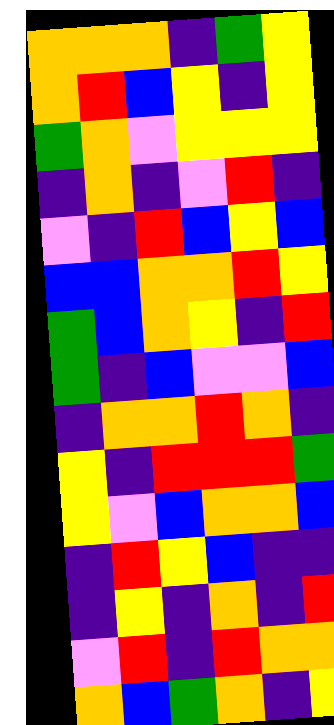[["orange", "orange", "orange", "indigo", "green", "yellow"], ["orange", "red", "blue", "yellow", "indigo", "yellow"], ["green", "orange", "violet", "yellow", "yellow", "yellow"], ["indigo", "orange", "indigo", "violet", "red", "indigo"], ["violet", "indigo", "red", "blue", "yellow", "blue"], ["blue", "blue", "orange", "orange", "red", "yellow"], ["green", "blue", "orange", "yellow", "indigo", "red"], ["green", "indigo", "blue", "violet", "violet", "blue"], ["indigo", "orange", "orange", "red", "orange", "indigo"], ["yellow", "indigo", "red", "red", "red", "green"], ["yellow", "violet", "blue", "orange", "orange", "blue"], ["indigo", "red", "yellow", "blue", "indigo", "indigo"], ["indigo", "yellow", "indigo", "orange", "indigo", "red"], ["violet", "red", "indigo", "red", "orange", "orange"], ["orange", "blue", "green", "orange", "indigo", "yellow"]]